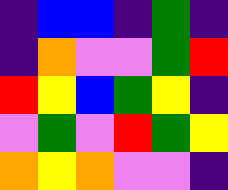[["indigo", "blue", "blue", "indigo", "green", "indigo"], ["indigo", "orange", "violet", "violet", "green", "red"], ["red", "yellow", "blue", "green", "yellow", "indigo"], ["violet", "green", "violet", "red", "green", "yellow"], ["orange", "yellow", "orange", "violet", "violet", "indigo"]]